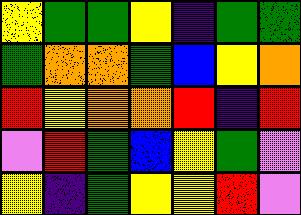[["yellow", "green", "green", "yellow", "indigo", "green", "green"], ["green", "orange", "orange", "green", "blue", "yellow", "orange"], ["red", "yellow", "orange", "orange", "red", "indigo", "red"], ["violet", "red", "green", "blue", "yellow", "green", "violet"], ["yellow", "indigo", "green", "yellow", "yellow", "red", "violet"]]